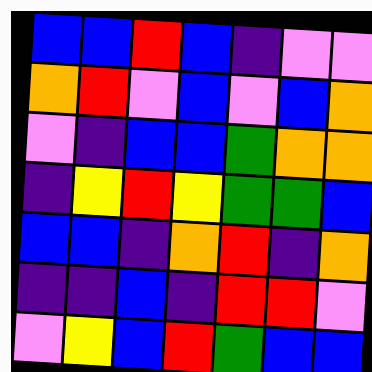[["blue", "blue", "red", "blue", "indigo", "violet", "violet"], ["orange", "red", "violet", "blue", "violet", "blue", "orange"], ["violet", "indigo", "blue", "blue", "green", "orange", "orange"], ["indigo", "yellow", "red", "yellow", "green", "green", "blue"], ["blue", "blue", "indigo", "orange", "red", "indigo", "orange"], ["indigo", "indigo", "blue", "indigo", "red", "red", "violet"], ["violet", "yellow", "blue", "red", "green", "blue", "blue"]]